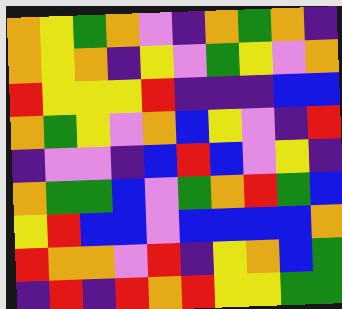[["orange", "yellow", "green", "orange", "violet", "indigo", "orange", "green", "orange", "indigo"], ["orange", "yellow", "orange", "indigo", "yellow", "violet", "green", "yellow", "violet", "orange"], ["red", "yellow", "yellow", "yellow", "red", "indigo", "indigo", "indigo", "blue", "blue"], ["orange", "green", "yellow", "violet", "orange", "blue", "yellow", "violet", "indigo", "red"], ["indigo", "violet", "violet", "indigo", "blue", "red", "blue", "violet", "yellow", "indigo"], ["orange", "green", "green", "blue", "violet", "green", "orange", "red", "green", "blue"], ["yellow", "red", "blue", "blue", "violet", "blue", "blue", "blue", "blue", "orange"], ["red", "orange", "orange", "violet", "red", "indigo", "yellow", "orange", "blue", "green"], ["indigo", "red", "indigo", "red", "orange", "red", "yellow", "yellow", "green", "green"]]